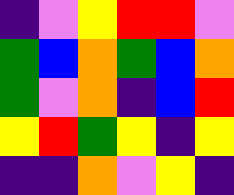[["indigo", "violet", "yellow", "red", "red", "violet"], ["green", "blue", "orange", "green", "blue", "orange"], ["green", "violet", "orange", "indigo", "blue", "red"], ["yellow", "red", "green", "yellow", "indigo", "yellow"], ["indigo", "indigo", "orange", "violet", "yellow", "indigo"]]